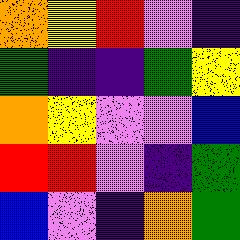[["orange", "yellow", "red", "violet", "indigo"], ["green", "indigo", "indigo", "green", "yellow"], ["orange", "yellow", "violet", "violet", "blue"], ["red", "red", "violet", "indigo", "green"], ["blue", "violet", "indigo", "orange", "green"]]